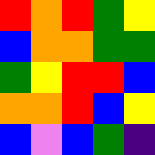[["red", "orange", "red", "green", "yellow"], ["blue", "orange", "orange", "green", "green"], ["green", "yellow", "red", "red", "blue"], ["orange", "orange", "red", "blue", "yellow"], ["blue", "violet", "blue", "green", "indigo"]]